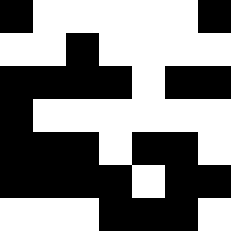[["black", "white", "white", "white", "white", "white", "black"], ["white", "white", "black", "white", "white", "white", "white"], ["black", "black", "black", "black", "white", "black", "black"], ["black", "white", "white", "white", "white", "white", "white"], ["black", "black", "black", "white", "black", "black", "white"], ["black", "black", "black", "black", "white", "black", "black"], ["white", "white", "white", "black", "black", "black", "white"]]